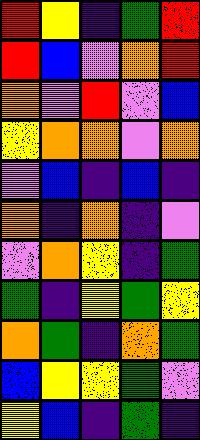[["red", "yellow", "indigo", "green", "red"], ["red", "blue", "violet", "orange", "red"], ["orange", "violet", "red", "violet", "blue"], ["yellow", "orange", "orange", "violet", "orange"], ["violet", "blue", "indigo", "blue", "indigo"], ["orange", "indigo", "orange", "indigo", "violet"], ["violet", "orange", "yellow", "indigo", "green"], ["green", "indigo", "yellow", "green", "yellow"], ["orange", "green", "indigo", "orange", "green"], ["blue", "yellow", "yellow", "green", "violet"], ["yellow", "blue", "indigo", "green", "indigo"]]